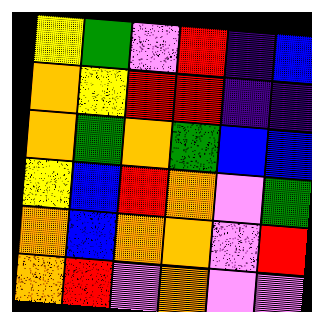[["yellow", "green", "violet", "red", "indigo", "blue"], ["orange", "yellow", "red", "red", "indigo", "indigo"], ["orange", "green", "orange", "green", "blue", "blue"], ["yellow", "blue", "red", "orange", "violet", "green"], ["orange", "blue", "orange", "orange", "violet", "red"], ["orange", "red", "violet", "orange", "violet", "violet"]]